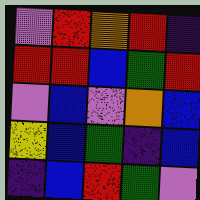[["violet", "red", "orange", "red", "indigo"], ["red", "red", "blue", "green", "red"], ["violet", "blue", "violet", "orange", "blue"], ["yellow", "blue", "green", "indigo", "blue"], ["indigo", "blue", "red", "green", "violet"]]